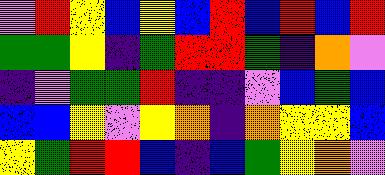[["violet", "red", "yellow", "blue", "yellow", "blue", "red", "blue", "red", "blue", "red"], ["green", "green", "yellow", "indigo", "green", "red", "red", "green", "indigo", "orange", "violet"], ["indigo", "violet", "green", "green", "red", "indigo", "indigo", "violet", "blue", "green", "blue"], ["blue", "blue", "yellow", "violet", "yellow", "orange", "indigo", "orange", "yellow", "yellow", "blue"], ["yellow", "green", "red", "red", "blue", "indigo", "blue", "green", "yellow", "orange", "violet"]]